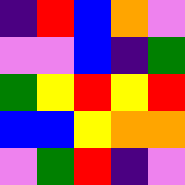[["indigo", "red", "blue", "orange", "violet"], ["violet", "violet", "blue", "indigo", "green"], ["green", "yellow", "red", "yellow", "red"], ["blue", "blue", "yellow", "orange", "orange"], ["violet", "green", "red", "indigo", "violet"]]